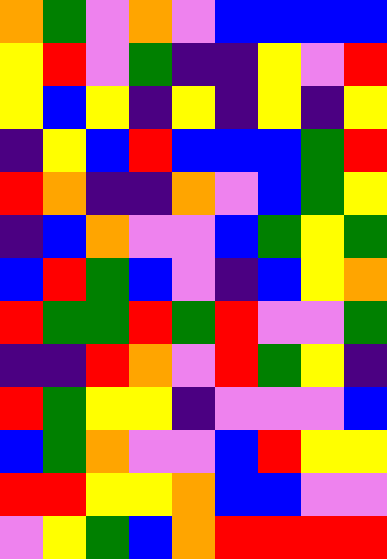[["orange", "green", "violet", "orange", "violet", "blue", "blue", "blue", "blue"], ["yellow", "red", "violet", "green", "indigo", "indigo", "yellow", "violet", "red"], ["yellow", "blue", "yellow", "indigo", "yellow", "indigo", "yellow", "indigo", "yellow"], ["indigo", "yellow", "blue", "red", "blue", "blue", "blue", "green", "red"], ["red", "orange", "indigo", "indigo", "orange", "violet", "blue", "green", "yellow"], ["indigo", "blue", "orange", "violet", "violet", "blue", "green", "yellow", "green"], ["blue", "red", "green", "blue", "violet", "indigo", "blue", "yellow", "orange"], ["red", "green", "green", "red", "green", "red", "violet", "violet", "green"], ["indigo", "indigo", "red", "orange", "violet", "red", "green", "yellow", "indigo"], ["red", "green", "yellow", "yellow", "indigo", "violet", "violet", "violet", "blue"], ["blue", "green", "orange", "violet", "violet", "blue", "red", "yellow", "yellow"], ["red", "red", "yellow", "yellow", "orange", "blue", "blue", "violet", "violet"], ["violet", "yellow", "green", "blue", "orange", "red", "red", "red", "red"]]